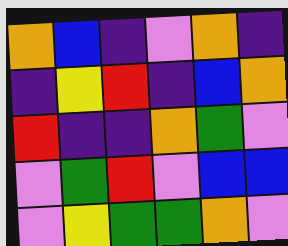[["orange", "blue", "indigo", "violet", "orange", "indigo"], ["indigo", "yellow", "red", "indigo", "blue", "orange"], ["red", "indigo", "indigo", "orange", "green", "violet"], ["violet", "green", "red", "violet", "blue", "blue"], ["violet", "yellow", "green", "green", "orange", "violet"]]